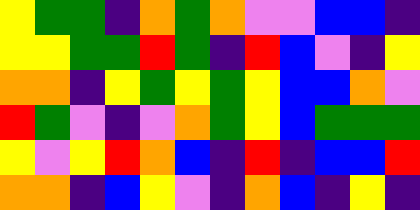[["yellow", "green", "green", "indigo", "orange", "green", "orange", "violet", "violet", "blue", "blue", "indigo"], ["yellow", "yellow", "green", "green", "red", "green", "indigo", "red", "blue", "violet", "indigo", "yellow"], ["orange", "orange", "indigo", "yellow", "green", "yellow", "green", "yellow", "blue", "blue", "orange", "violet"], ["red", "green", "violet", "indigo", "violet", "orange", "green", "yellow", "blue", "green", "green", "green"], ["yellow", "violet", "yellow", "red", "orange", "blue", "indigo", "red", "indigo", "blue", "blue", "red"], ["orange", "orange", "indigo", "blue", "yellow", "violet", "indigo", "orange", "blue", "indigo", "yellow", "indigo"]]